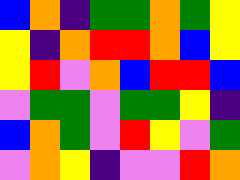[["blue", "orange", "indigo", "green", "green", "orange", "green", "yellow"], ["yellow", "indigo", "orange", "red", "red", "orange", "blue", "yellow"], ["yellow", "red", "violet", "orange", "blue", "red", "red", "blue"], ["violet", "green", "green", "violet", "green", "green", "yellow", "indigo"], ["blue", "orange", "green", "violet", "red", "yellow", "violet", "green"], ["violet", "orange", "yellow", "indigo", "violet", "violet", "red", "orange"]]